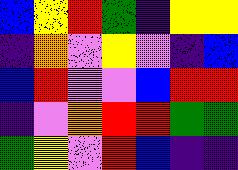[["blue", "yellow", "red", "green", "indigo", "yellow", "yellow"], ["indigo", "orange", "violet", "yellow", "violet", "indigo", "blue"], ["blue", "red", "violet", "violet", "blue", "red", "red"], ["indigo", "violet", "orange", "red", "red", "green", "green"], ["green", "yellow", "violet", "red", "blue", "indigo", "indigo"]]